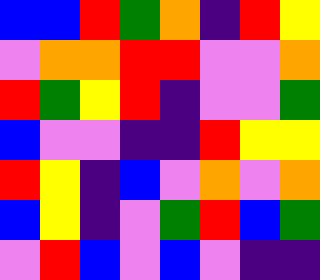[["blue", "blue", "red", "green", "orange", "indigo", "red", "yellow"], ["violet", "orange", "orange", "red", "red", "violet", "violet", "orange"], ["red", "green", "yellow", "red", "indigo", "violet", "violet", "green"], ["blue", "violet", "violet", "indigo", "indigo", "red", "yellow", "yellow"], ["red", "yellow", "indigo", "blue", "violet", "orange", "violet", "orange"], ["blue", "yellow", "indigo", "violet", "green", "red", "blue", "green"], ["violet", "red", "blue", "violet", "blue", "violet", "indigo", "indigo"]]